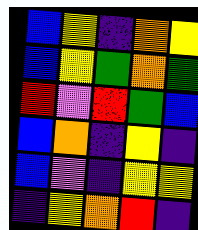[["blue", "yellow", "indigo", "orange", "yellow"], ["blue", "yellow", "green", "orange", "green"], ["red", "violet", "red", "green", "blue"], ["blue", "orange", "indigo", "yellow", "indigo"], ["blue", "violet", "indigo", "yellow", "yellow"], ["indigo", "yellow", "orange", "red", "indigo"]]